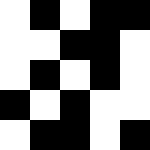[["white", "black", "white", "black", "black"], ["white", "white", "black", "black", "white"], ["white", "black", "white", "black", "white"], ["black", "white", "black", "white", "white"], ["white", "black", "black", "white", "black"]]